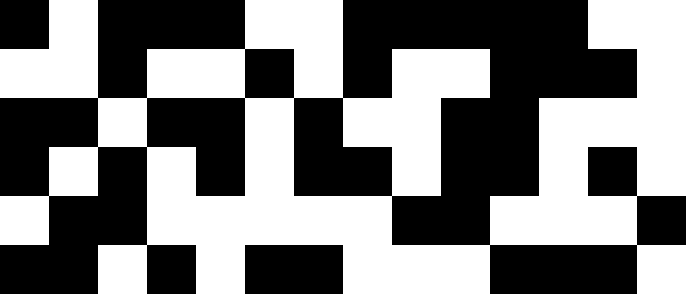[["black", "white", "black", "black", "black", "white", "white", "black", "black", "black", "black", "black", "white", "white"], ["white", "white", "black", "white", "white", "black", "white", "black", "white", "white", "black", "black", "black", "white"], ["black", "black", "white", "black", "black", "white", "black", "white", "white", "black", "black", "white", "white", "white"], ["black", "white", "black", "white", "black", "white", "black", "black", "white", "black", "black", "white", "black", "white"], ["white", "black", "black", "white", "white", "white", "white", "white", "black", "black", "white", "white", "white", "black"], ["black", "black", "white", "black", "white", "black", "black", "white", "white", "white", "black", "black", "black", "white"]]